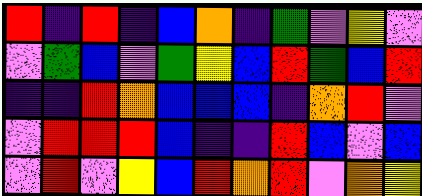[["red", "indigo", "red", "indigo", "blue", "orange", "indigo", "green", "violet", "yellow", "violet"], ["violet", "green", "blue", "violet", "green", "yellow", "blue", "red", "green", "blue", "red"], ["indigo", "indigo", "red", "orange", "blue", "blue", "blue", "indigo", "orange", "red", "violet"], ["violet", "red", "red", "red", "blue", "indigo", "indigo", "red", "blue", "violet", "blue"], ["violet", "red", "violet", "yellow", "blue", "red", "orange", "red", "violet", "orange", "yellow"]]